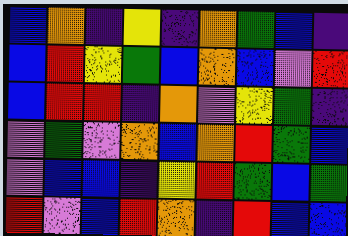[["blue", "orange", "indigo", "yellow", "indigo", "orange", "green", "blue", "indigo"], ["blue", "red", "yellow", "green", "blue", "orange", "blue", "violet", "red"], ["blue", "red", "red", "indigo", "orange", "violet", "yellow", "green", "indigo"], ["violet", "green", "violet", "orange", "blue", "orange", "red", "green", "blue"], ["violet", "blue", "blue", "indigo", "yellow", "red", "green", "blue", "green"], ["red", "violet", "blue", "red", "orange", "indigo", "red", "blue", "blue"]]